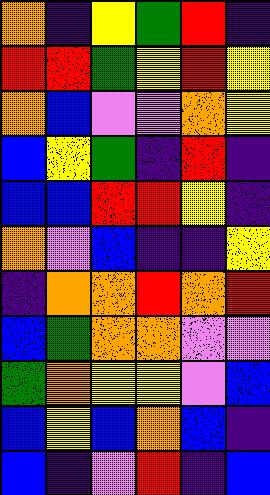[["orange", "indigo", "yellow", "green", "red", "indigo"], ["red", "red", "green", "yellow", "red", "yellow"], ["orange", "blue", "violet", "violet", "orange", "yellow"], ["blue", "yellow", "green", "indigo", "red", "indigo"], ["blue", "blue", "red", "red", "yellow", "indigo"], ["orange", "violet", "blue", "indigo", "indigo", "yellow"], ["indigo", "orange", "orange", "red", "orange", "red"], ["blue", "green", "orange", "orange", "violet", "violet"], ["green", "orange", "yellow", "yellow", "violet", "blue"], ["blue", "yellow", "blue", "orange", "blue", "indigo"], ["blue", "indigo", "violet", "red", "indigo", "blue"]]